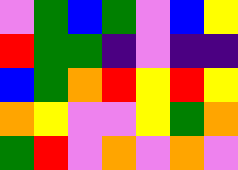[["violet", "green", "blue", "green", "violet", "blue", "yellow"], ["red", "green", "green", "indigo", "violet", "indigo", "indigo"], ["blue", "green", "orange", "red", "yellow", "red", "yellow"], ["orange", "yellow", "violet", "violet", "yellow", "green", "orange"], ["green", "red", "violet", "orange", "violet", "orange", "violet"]]